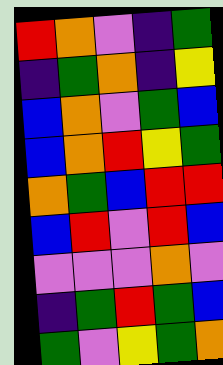[["red", "orange", "violet", "indigo", "green"], ["indigo", "green", "orange", "indigo", "yellow"], ["blue", "orange", "violet", "green", "blue"], ["blue", "orange", "red", "yellow", "green"], ["orange", "green", "blue", "red", "red"], ["blue", "red", "violet", "red", "blue"], ["violet", "violet", "violet", "orange", "violet"], ["indigo", "green", "red", "green", "blue"], ["green", "violet", "yellow", "green", "orange"]]